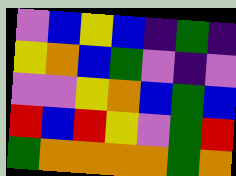[["violet", "blue", "yellow", "blue", "indigo", "green", "indigo"], ["yellow", "orange", "blue", "green", "violet", "indigo", "violet"], ["violet", "violet", "yellow", "orange", "blue", "green", "blue"], ["red", "blue", "red", "yellow", "violet", "green", "red"], ["green", "orange", "orange", "orange", "orange", "green", "orange"]]